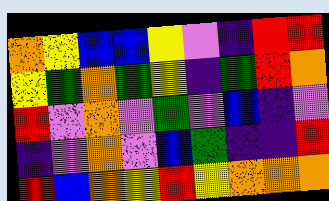[["orange", "yellow", "blue", "blue", "yellow", "violet", "indigo", "red", "red"], ["yellow", "green", "orange", "green", "yellow", "indigo", "green", "red", "orange"], ["red", "violet", "orange", "violet", "green", "violet", "blue", "indigo", "violet"], ["indigo", "violet", "orange", "violet", "blue", "green", "indigo", "indigo", "red"], ["red", "blue", "orange", "yellow", "red", "yellow", "orange", "orange", "orange"]]